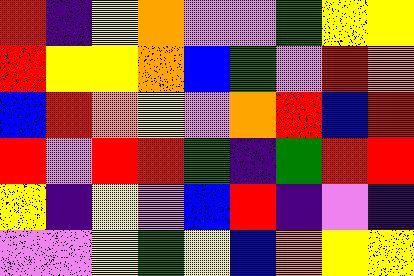[["red", "indigo", "yellow", "orange", "violet", "violet", "green", "yellow", "yellow"], ["red", "yellow", "yellow", "orange", "blue", "green", "violet", "red", "orange"], ["blue", "red", "orange", "yellow", "violet", "orange", "red", "blue", "red"], ["red", "violet", "red", "red", "green", "indigo", "green", "red", "red"], ["yellow", "indigo", "yellow", "violet", "blue", "red", "indigo", "violet", "indigo"], ["violet", "violet", "yellow", "green", "yellow", "blue", "orange", "yellow", "yellow"]]